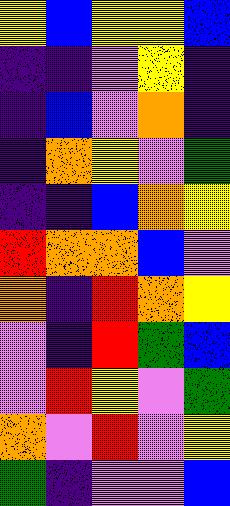[["yellow", "blue", "yellow", "yellow", "blue"], ["indigo", "indigo", "violet", "yellow", "indigo"], ["indigo", "blue", "violet", "orange", "indigo"], ["indigo", "orange", "yellow", "violet", "green"], ["indigo", "indigo", "blue", "orange", "yellow"], ["red", "orange", "orange", "blue", "violet"], ["orange", "indigo", "red", "orange", "yellow"], ["violet", "indigo", "red", "green", "blue"], ["violet", "red", "yellow", "violet", "green"], ["orange", "violet", "red", "violet", "yellow"], ["green", "indigo", "violet", "violet", "blue"]]